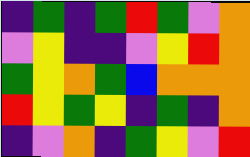[["indigo", "green", "indigo", "green", "red", "green", "violet", "orange"], ["violet", "yellow", "indigo", "indigo", "violet", "yellow", "red", "orange"], ["green", "yellow", "orange", "green", "blue", "orange", "orange", "orange"], ["red", "yellow", "green", "yellow", "indigo", "green", "indigo", "orange"], ["indigo", "violet", "orange", "indigo", "green", "yellow", "violet", "red"]]